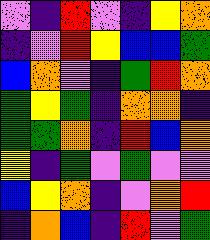[["violet", "indigo", "red", "violet", "indigo", "yellow", "orange"], ["indigo", "violet", "red", "yellow", "blue", "blue", "green"], ["blue", "orange", "violet", "indigo", "green", "red", "orange"], ["green", "yellow", "green", "indigo", "orange", "orange", "indigo"], ["green", "green", "orange", "indigo", "red", "blue", "orange"], ["yellow", "indigo", "green", "violet", "green", "violet", "violet"], ["blue", "yellow", "orange", "indigo", "violet", "orange", "red"], ["indigo", "orange", "blue", "indigo", "red", "violet", "green"]]